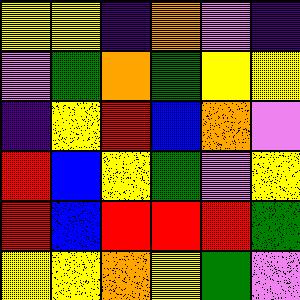[["yellow", "yellow", "indigo", "orange", "violet", "indigo"], ["violet", "green", "orange", "green", "yellow", "yellow"], ["indigo", "yellow", "red", "blue", "orange", "violet"], ["red", "blue", "yellow", "green", "violet", "yellow"], ["red", "blue", "red", "red", "red", "green"], ["yellow", "yellow", "orange", "yellow", "green", "violet"]]